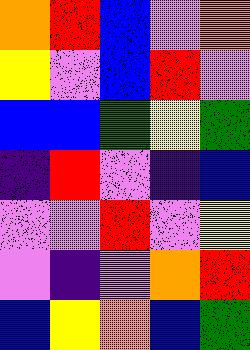[["orange", "red", "blue", "violet", "orange"], ["yellow", "violet", "blue", "red", "violet"], ["blue", "blue", "green", "yellow", "green"], ["indigo", "red", "violet", "indigo", "blue"], ["violet", "violet", "red", "violet", "yellow"], ["violet", "indigo", "violet", "orange", "red"], ["blue", "yellow", "orange", "blue", "green"]]